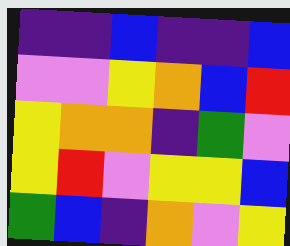[["indigo", "indigo", "blue", "indigo", "indigo", "blue"], ["violet", "violet", "yellow", "orange", "blue", "red"], ["yellow", "orange", "orange", "indigo", "green", "violet"], ["yellow", "red", "violet", "yellow", "yellow", "blue"], ["green", "blue", "indigo", "orange", "violet", "yellow"]]